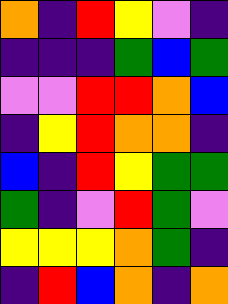[["orange", "indigo", "red", "yellow", "violet", "indigo"], ["indigo", "indigo", "indigo", "green", "blue", "green"], ["violet", "violet", "red", "red", "orange", "blue"], ["indigo", "yellow", "red", "orange", "orange", "indigo"], ["blue", "indigo", "red", "yellow", "green", "green"], ["green", "indigo", "violet", "red", "green", "violet"], ["yellow", "yellow", "yellow", "orange", "green", "indigo"], ["indigo", "red", "blue", "orange", "indigo", "orange"]]